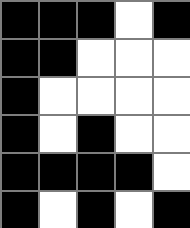[["black", "black", "black", "white", "black"], ["black", "black", "white", "white", "white"], ["black", "white", "white", "white", "white"], ["black", "white", "black", "white", "white"], ["black", "black", "black", "black", "white"], ["black", "white", "black", "white", "black"]]